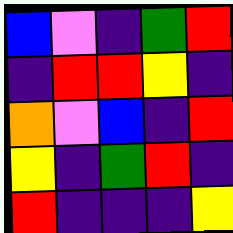[["blue", "violet", "indigo", "green", "red"], ["indigo", "red", "red", "yellow", "indigo"], ["orange", "violet", "blue", "indigo", "red"], ["yellow", "indigo", "green", "red", "indigo"], ["red", "indigo", "indigo", "indigo", "yellow"]]